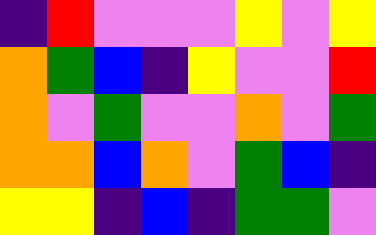[["indigo", "red", "violet", "violet", "violet", "yellow", "violet", "yellow"], ["orange", "green", "blue", "indigo", "yellow", "violet", "violet", "red"], ["orange", "violet", "green", "violet", "violet", "orange", "violet", "green"], ["orange", "orange", "blue", "orange", "violet", "green", "blue", "indigo"], ["yellow", "yellow", "indigo", "blue", "indigo", "green", "green", "violet"]]